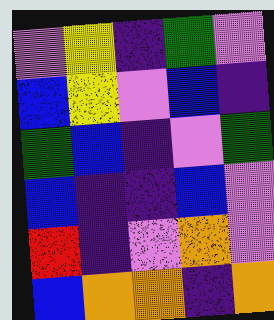[["violet", "yellow", "indigo", "green", "violet"], ["blue", "yellow", "violet", "blue", "indigo"], ["green", "blue", "indigo", "violet", "green"], ["blue", "indigo", "indigo", "blue", "violet"], ["red", "indigo", "violet", "orange", "violet"], ["blue", "orange", "orange", "indigo", "orange"]]